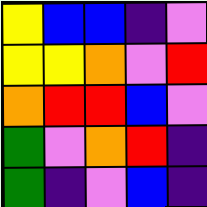[["yellow", "blue", "blue", "indigo", "violet"], ["yellow", "yellow", "orange", "violet", "red"], ["orange", "red", "red", "blue", "violet"], ["green", "violet", "orange", "red", "indigo"], ["green", "indigo", "violet", "blue", "indigo"]]